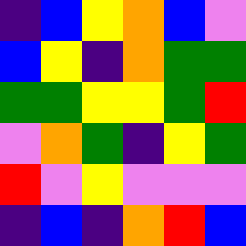[["indigo", "blue", "yellow", "orange", "blue", "violet"], ["blue", "yellow", "indigo", "orange", "green", "green"], ["green", "green", "yellow", "yellow", "green", "red"], ["violet", "orange", "green", "indigo", "yellow", "green"], ["red", "violet", "yellow", "violet", "violet", "violet"], ["indigo", "blue", "indigo", "orange", "red", "blue"]]